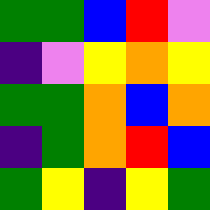[["green", "green", "blue", "red", "violet"], ["indigo", "violet", "yellow", "orange", "yellow"], ["green", "green", "orange", "blue", "orange"], ["indigo", "green", "orange", "red", "blue"], ["green", "yellow", "indigo", "yellow", "green"]]